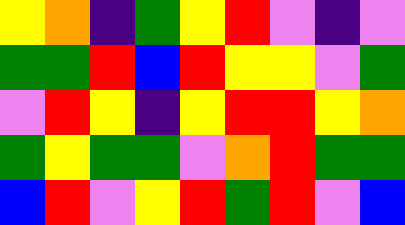[["yellow", "orange", "indigo", "green", "yellow", "red", "violet", "indigo", "violet"], ["green", "green", "red", "blue", "red", "yellow", "yellow", "violet", "green"], ["violet", "red", "yellow", "indigo", "yellow", "red", "red", "yellow", "orange"], ["green", "yellow", "green", "green", "violet", "orange", "red", "green", "green"], ["blue", "red", "violet", "yellow", "red", "green", "red", "violet", "blue"]]